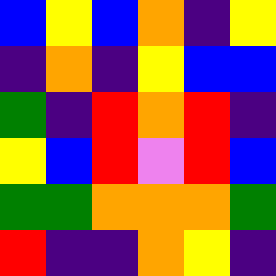[["blue", "yellow", "blue", "orange", "indigo", "yellow"], ["indigo", "orange", "indigo", "yellow", "blue", "blue"], ["green", "indigo", "red", "orange", "red", "indigo"], ["yellow", "blue", "red", "violet", "red", "blue"], ["green", "green", "orange", "orange", "orange", "green"], ["red", "indigo", "indigo", "orange", "yellow", "indigo"]]